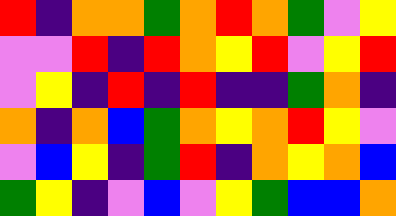[["red", "indigo", "orange", "orange", "green", "orange", "red", "orange", "green", "violet", "yellow"], ["violet", "violet", "red", "indigo", "red", "orange", "yellow", "red", "violet", "yellow", "red"], ["violet", "yellow", "indigo", "red", "indigo", "red", "indigo", "indigo", "green", "orange", "indigo"], ["orange", "indigo", "orange", "blue", "green", "orange", "yellow", "orange", "red", "yellow", "violet"], ["violet", "blue", "yellow", "indigo", "green", "red", "indigo", "orange", "yellow", "orange", "blue"], ["green", "yellow", "indigo", "violet", "blue", "violet", "yellow", "green", "blue", "blue", "orange"]]